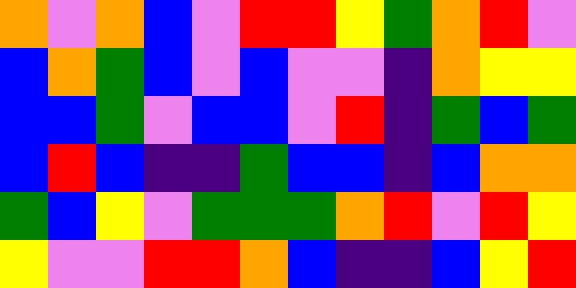[["orange", "violet", "orange", "blue", "violet", "red", "red", "yellow", "green", "orange", "red", "violet"], ["blue", "orange", "green", "blue", "violet", "blue", "violet", "violet", "indigo", "orange", "yellow", "yellow"], ["blue", "blue", "green", "violet", "blue", "blue", "violet", "red", "indigo", "green", "blue", "green"], ["blue", "red", "blue", "indigo", "indigo", "green", "blue", "blue", "indigo", "blue", "orange", "orange"], ["green", "blue", "yellow", "violet", "green", "green", "green", "orange", "red", "violet", "red", "yellow"], ["yellow", "violet", "violet", "red", "red", "orange", "blue", "indigo", "indigo", "blue", "yellow", "red"]]